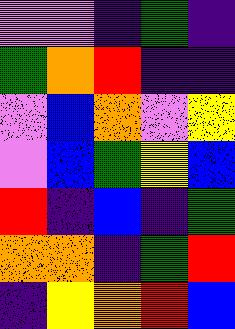[["violet", "violet", "indigo", "green", "indigo"], ["green", "orange", "red", "indigo", "indigo"], ["violet", "blue", "orange", "violet", "yellow"], ["violet", "blue", "green", "yellow", "blue"], ["red", "indigo", "blue", "indigo", "green"], ["orange", "orange", "indigo", "green", "red"], ["indigo", "yellow", "orange", "red", "blue"]]